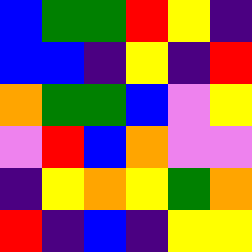[["blue", "green", "green", "red", "yellow", "indigo"], ["blue", "blue", "indigo", "yellow", "indigo", "red"], ["orange", "green", "green", "blue", "violet", "yellow"], ["violet", "red", "blue", "orange", "violet", "violet"], ["indigo", "yellow", "orange", "yellow", "green", "orange"], ["red", "indigo", "blue", "indigo", "yellow", "yellow"]]